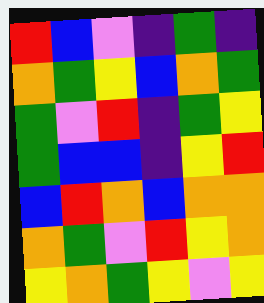[["red", "blue", "violet", "indigo", "green", "indigo"], ["orange", "green", "yellow", "blue", "orange", "green"], ["green", "violet", "red", "indigo", "green", "yellow"], ["green", "blue", "blue", "indigo", "yellow", "red"], ["blue", "red", "orange", "blue", "orange", "orange"], ["orange", "green", "violet", "red", "yellow", "orange"], ["yellow", "orange", "green", "yellow", "violet", "yellow"]]